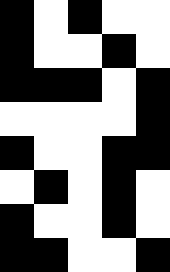[["black", "white", "black", "white", "white"], ["black", "white", "white", "black", "white"], ["black", "black", "black", "white", "black"], ["white", "white", "white", "white", "black"], ["black", "white", "white", "black", "black"], ["white", "black", "white", "black", "white"], ["black", "white", "white", "black", "white"], ["black", "black", "white", "white", "black"]]